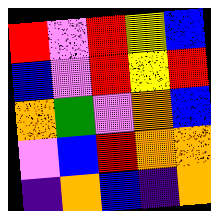[["red", "violet", "red", "yellow", "blue"], ["blue", "violet", "red", "yellow", "red"], ["orange", "green", "violet", "orange", "blue"], ["violet", "blue", "red", "orange", "orange"], ["indigo", "orange", "blue", "indigo", "orange"]]